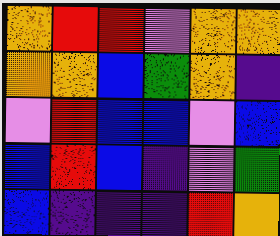[["orange", "red", "red", "violet", "orange", "orange"], ["orange", "orange", "blue", "green", "orange", "indigo"], ["violet", "red", "blue", "blue", "violet", "blue"], ["blue", "red", "blue", "indigo", "violet", "green"], ["blue", "indigo", "indigo", "indigo", "red", "orange"]]